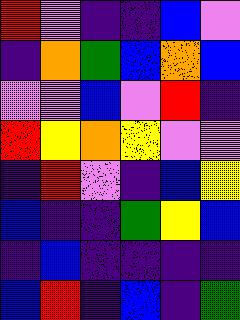[["red", "violet", "indigo", "indigo", "blue", "violet"], ["indigo", "orange", "green", "blue", "orange", "blue"], ["violet", "violet", "blue", "violet", "red", "indigo"], ["red", "yellow", "orange", "yellow", "violet", "violet"], ["indigo", "red", "violet", "indigo", "blue", "yellow"], ["blue", "indigo", "indigo", "green", "yellow", "blue"], ["indigo", "blue", "indigo", "indigo", "indigo", "indigo"], ["blue", "red", "indigo", "blue", "indigo", "green"]]